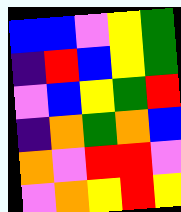[["blue", "blue", "violet", "yellow", "green"], ["indigo", "red", "blue", "yellow", "green"], ["violet", "blue", "yellow", "green", "red"], ["indigo", "orange", "green", "orange", "blue"], ["orange", "violet", "red", "red", "violet"], ["violet", "orange", "yellow", "red", "yellow"]]